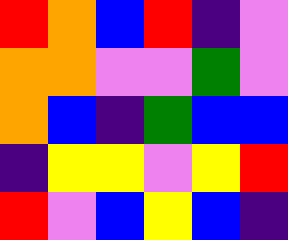[["red", "orange", "blue", "red", "indigo", "violet"], ["orange", "orange", "violet", "violet", "green", "violet"], ["orange", "blue", "indigo", "green", "blue", "blue"], ["indigo", "yellow", "yellow", "violet", "yellow", "red"], ["red", "violet", "blue", "yellow", "blue", "indigo"]]